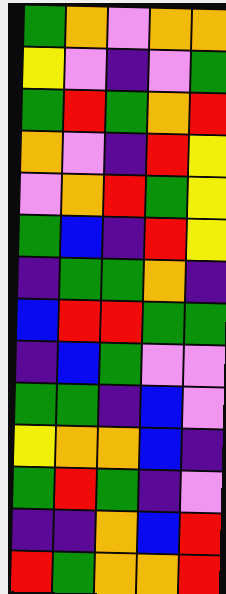[["green", "orange", "violet", "orange", "orange"], ["yellow", "violet", "indigo", "violet", "green"], ["green", "red", "green", "orange", "red"], ["orange", "violet", "indigo", "red", "yellow"], ["violet", "orange", "red", "green", "yellow"], ["green", "blue", "indigo", "red", "yellow"], ["indigo", "green", "green", "orange", "indigo"], ["blue", "red", "red", "green", "green"], ["indigo", "blue", "green", "violet", "violet"], ["green", "green", "indigo", "blue", "violet"], ["yellow", "orange", "orange", "blue", "indigo"], ["green", "red", "green", "indigo", "violet"], ["indigo", "indigo", "orange", "blue", "red"], ["red", "green", "orange", "orange", "red"]]